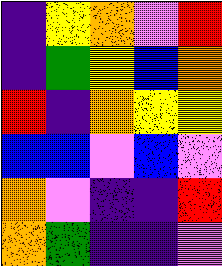[["indigo", "yellow", "orange", "violet", "red"], ["indigo", "green", "yellow", "blue", "orange"], ["red", "indigo", "orange", "yellow", "yellow"], ["blue", "blue", "violet", "blue", "violet"], ["orange", "violet", "indigo", "indigo", "red"], ["orange", "green", "indigo", "indigo", "violet"]]